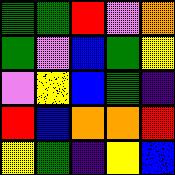[["green", "green", "red", "violet", "orange"], ["green", "violet", "blue", "green", "yellow"], ["violet", "yellow", "blue", "green", "indigo"], ["red", "blue", "orange", "orange", "red"], ["yellow", "green", "indigo", "yellow", "blue"]]